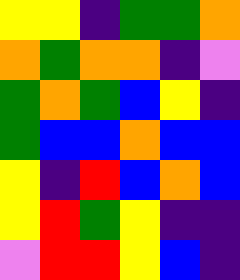[["yellow", "yellow", "indigo", "green", "green", "orange"], ["orange", "green", "orange", "orange", "indigo", "violet"], ["green", "orange", "green", "blue", "yellow", "indigo"], ["green", "blue", "blue", "orange", "blue", "blue"], ["yellow", "indigo", "red", "blue", "orange", "blue"], ["yellow", "red", "green", "yellow", "indigo", "indigo"], ["violet", "red", "red", "yellow", "blue", "indigo"]]